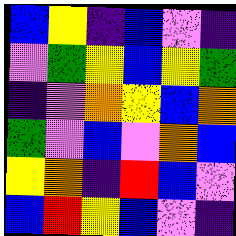[["blue", "yellow", "indigo", "blue", "violet", "indigo"], ["violet", "green", "yellow", "blue", "yellow", "green"], ["indigo", "violet", "orange", "yellow", "blue", "orange"], ["green", "violet", "blue", "violet", "orange", "blue"], ["yellow", "orange", "indigo", "red", "blue", "violet"], ["blue", "red", "yellow", "blue", "violet", "indigo"]]